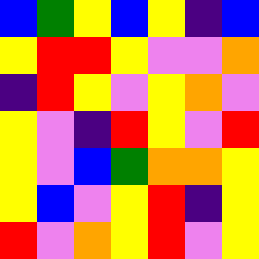[["blue", "green", "yellow", "blue", "yellow", "indigo", "blue"], ["yellow", "red", "red", "yellow", "violet", "violet", "orange"], ["indigo", "red", "yellow", "violet", "yellow", "orange", "violet"], ["yellow", "violet", "indigo", "red", "yellow", "violet", "red"], ["yellow", "violet", "blue", "green", "orange", "orange", "yellow"], ["yellow", "blue", "violet", "yellow", "red", "indigo", "yellow"], ["red", "violet", "orange", "yellow", "red", "violet", "yellow"]]